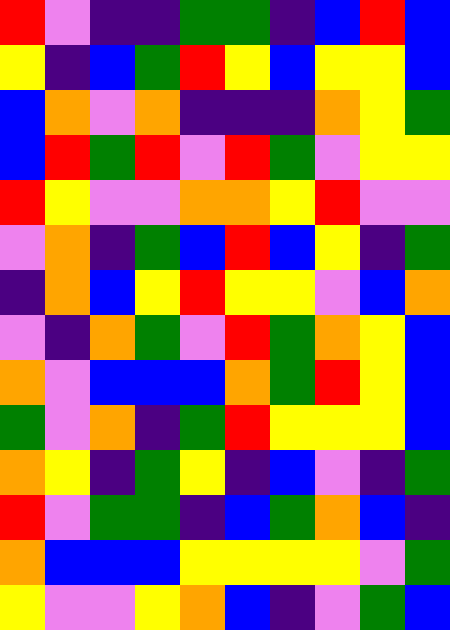[["red", "violet", "indigo", "indigo", "green", "green", "indigo", "blue", "red", "blue"], ["yellow", "indigo", "blue", "green", "red", "yellow", "blue", "yellow", "yellow", "blue"], ["blue", "orange", "violet", "orange", "indigo", "indigo", "indigo", "orange", "yellow", "green"], ["blue", "red", "green", "red", "violet", "red", "green", "violet", "yellow", "yellow"], ["red", "yellow", "violet", "violet", "orange", "orange", "yellow", "red", "violet", "violet"], ["violet", "orange", "indigo", "green", "blue", "red", "blue", "yellow", "indigo", "green"], ["indigo", "orange", "blue", "yellow", "red", "yellow", "yellow", "violet", "blue", "orange"], ["violet", "indigo", "orange", "green", "violet", "red", "green", "orange", "yellow", "blue"], ["orange", "violet", "blue", "blue", "blue", "orange", "green", "red", "yellow", "blue"], ["green", "violet", "orange", "indigo", "green", "red", "yellow", "yellow", "yellow", "blue"], ["orange", "yellow", "indigo", "green", "yellow", "indigo", "blue", "violet", "indigo", "green"], ["red", "violet", "green", "green", "indigo", "blue", "green", "orange", "blue", "indigo"], ["orange", "blue", "blue", "blue", "yellow", "yellow", "yellow", "yellow", "violet", "green"], ["yellow", "violet", "violet", "yellow", "orange", "blue", "indigo", "violet", "green", "blue"]]